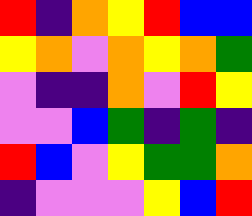[["red", "indigo", "orange", "yellow", "red", "blue", "blue"], ["yellow", "orange", "violet", "orange", "yellow", "orange", "green"], ["violet", "indigo", "indigo", "orange", "violet", "red", "yellow"], ["violet", "violet", "blue", "green", "indigo", "green", "indigo"], ["red", "blue", "violet", "yellow", "green", "green", "orange"], ["indigo", "violet", "violet", "violet", "yellow", "blue", "red"]]